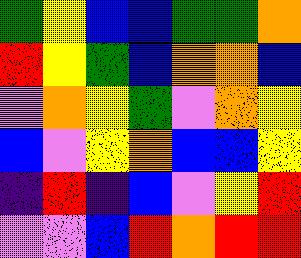[["green", "yellow", "blue", "blue", "green", "green", "orange"], ["red", "yellow", "green", "blue", "orange", "orange", "blue"], ["violet", "orange", "yellow", "green", "violet", "orange", "yellow"], ["blue", "violet", "yellow", "orange", "blue", "blue", "yellow"], ["indigo", "red", "indigo", "blue", "violet", "yellow", "red"], ["violet", "violet", "blue", "red", "orange", "red", "red"]]